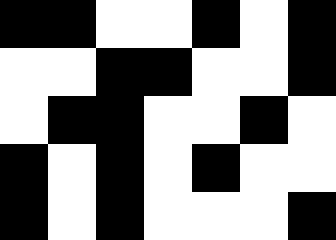[["black", "black", "white", "white", "black", "white", "black"], ["white", "white", "black", "black", "white", "white", "black"], ["white", "black", "black", "white", "white", "black", "white"], ["black", "white", "black", "white", "black", "white", "white"], ["black", "white", "black", "white", "white", "white", "black"]]